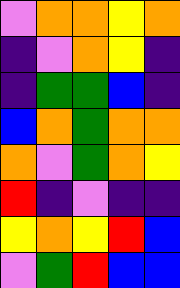[["violet", "orange", "orange", "yellow", "orange"], ["indigo", "violet", "orange", "yellow", "indigo"], ["indigo", "green", "green", "blue", "indigo"], ["blue", "orange", "green", "orange", "orange"], ["orange", "violet", "green", "orange", "yellow"], ["red", "indigo", "violet", "indigo", "indigo"], ["yellow", "orange", "yellow", "red", "blue"], ["violet", "green", "red", "blue", "blue"]]